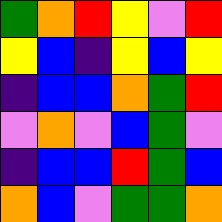[["green", "orange", "red", "yellow", "violet", "red"], ["yellow", "blue", "indigo", "yellow", "blue", "yellow"], ["indigo", "blue", "blue", "orange", "green", "red"], ["violet", "orange", "violet", "blue", "green", "violet"], ["indigo", "blue", "blue", "red", "green", "blue"], ["orange", "blue", "violet", "green", "green", "orange"]]